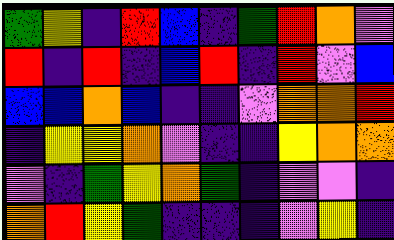[["green", "yellow", "indigo", "red", "blue", "indigo", "green", "red", "orange", "violet"], ["red", "indigo", "red", "indigo", "blue", "red", "indigo", "red", "violet", "blue"], ["blue", "blue", "orange", "blue", "indigo", "indigo", "violet", "orange", "orange", "red"], ["indigo", "yellow", "yellow", "orange", "violet", "indigo", "indigo", "yellow", "orange", "orange"], ["violet", "indigo", "green", "yellow", "orange", "green", "indigo", "violet", "violet", "indigo"], ["orange", "red", "yellow", "green", "indigo", "indigo", "indigo", "violet", "yellow", "indigo"]]